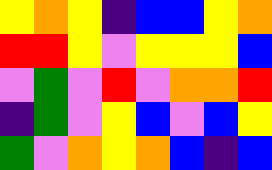[["yellow", "orange", "yellow", "indigo", "blue", "blue", "yellow", "orange"], ["red", "red", "yellow", "violet", "yellow", "yellow", "yellow", "blue"], ["violet", "green", "violet", "red", "violet", "orange", "orange", "red"], ["indigo", "green", "violet", "yellow", "blue", "violet", "blue", "yellow"], ["green", "violet", "orange", "yellow", "orange", "blue", "indigo", "blue"]]